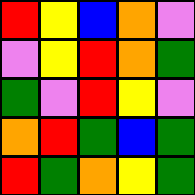[["red", "yellow", "blue", "orange", "violet"], ["violet", "yellow", "red", "orange", "green"], ["green", "violet", "red", "yellow", "violet"], ["orange", "red", "green", "blue", "green"], ["red", "green", "orange", "yellow", "green"]]